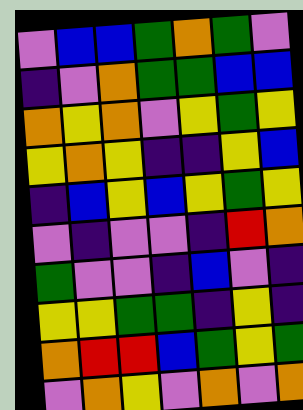[["violet", "blue", "blue", "green", "orange", "green", "violet"], ["indigo", "violet", "orange", "green", "green", "blue", "blue"], ["orange", "yellow", "orange", "violet", "yellow", "green", "yellow"], ["yellow", "orange", "yellow", "indigo", "indigo", "yellow", "blue"], ["indigo", "blue", "yellow", "blue", "yellow", "green", "yellow"], ["violet", "indigo", "violet", "violet", "indigo", "red", "orange"], ["green", "violet", "violet", "indigo", "blue", "violet", "indigo"], ["yellow", "yellow", "green", "green", "indigo", "yellow", "indigo"], ["orange", "red", "red", "blue", "green", "yellow", "green"], ["violet", "orange", "yellow", "violet", "orange", "violet", "orange"]]